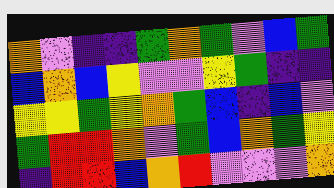[["orange", "violet", "indigo", "indigo", "green", "orange", "green", "violet", "blue", "green"], ["blue", "orange", "blue", "yellow", "violet", "violet", "yellow", "green", "indigo", "indigo"], ["yellow", "yellow", "green", "yellow", "orange", "green", "blue", "indigo", "blue", "violet"], ["green", "red", "red", "orange", "violet", "green", "blue", "orange", "green", "yellow"], ["indigo", "red", "red", "blue", "orange", "red", "violet", "violet", "violet", "orange"]]